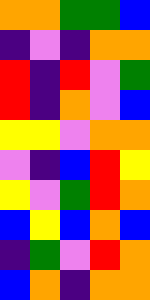[["orange", "orange", "green", "green", "blue"], ["indigo", "violet", "indigo", "orange", "orange"], ["red", "indigo", "red", "violet", "green"], ["red", "indigo", "orange", "violet", "blue"], ["yellow", "yellow", "violet", "orange", "orange"], ["violet", "indigo", "blue", "red", "yellow"], ["yellow", "violet", "green", "red", "orange"], ["blue", "yellow", "blue", "orange", "blue"], ["indigo", "green", "violet", "red", "orange"], ["blue", "orange", "indigo", "orange", "orange"]]